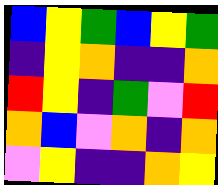[["blue", "yellow", "green", "blue", "yellow", "green"], ["indigo", "yellow", "orange", "indigo", "indigo", "orange"], ["red", "yellow", "indigo", "green", "violet", "red"], ["orange", "blue", "violet", "orange", "indigo", "orange"], ["violet", "yellow", "indigo", "indigo", "orange", "yellow"]]